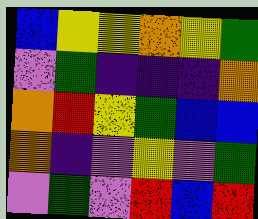[["blue", "yellow", "yellow", "orange", "yellow", "green"], ["violet", "green", "indigo", "indigo", "indigo", "orange"], ["orange", "red", "yellow", "green", "blue", "blue"], ["orange", "indigo", "violet", "yellow", "violet", "green"], ["violet", "green", "violet", "red", "blue", "red"]]